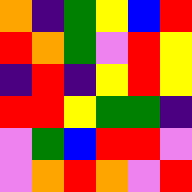[["orange", "indigo", "green", "yellow", "blue", "red"], ["red", "orange", "green", "violet", "red", "yellow"], ["indigo", "red", "indigo", "yellow", "red", "yellow"], ["red", "red", "yellow", "green", "green", "indigo"], ["violet", "green", "blue", "red", "red", "violet"], ["violet", "orange", "red", "orange", "violet", "red"]]